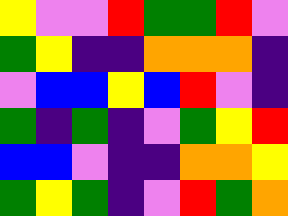[["yellow", "violet", "violet", "red", "green", "green", "red", "violet"], ["green", "yellow", "indigo", "indigo", "orange", "orange", "orange", "indigo"], ["violet", "blue", "blue", "yellow", "blue", "red", "violet", "indigo"], ["green", "indigo", "green", "indigo", "violet", "green", "yellow", "red"], ["blue", "blue", "violet", "indigo", "indigo", "orange", "orange", "yellow"], ["green", "yellow", "green", "indigo", "violet", "red", "green", "orange"]]